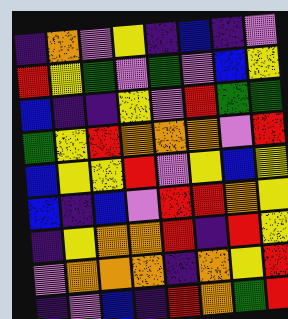[["indigo", "orange", "violet", "yellow", "indigo", "blue", "indigo", "violet"], ["red", "yellow", "green", "violet", "green", "violet", "blue", "yellow"], ["blue", "indigo", "indigo", "yellow", "violet", "red", "green", "green"], ["green", "yellow", "red", "orange", "orange", "orange", "violet", "red"], ["blue", "yellow", "yellow", "red", "violet", "yellow", "blue", "yellow"], ["blue", "indigo", "blue", "violet", "red", "red", "orange", "yellow"], ["indigo", "yellow", "orange", "orange", "red", "indigo", "red", "yellow"], ["violet", "orange", "orange", "orange", "indigo", "orange", "yellow", "red"], ["indigo", "violet", "blue", "indigo", "red", "orange", "green", "red"]]